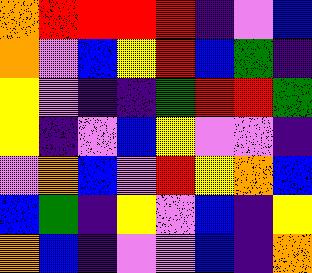[["orange", "red", "red", "red", "red", "indigo", "violet", "blue"], ["orange", "violet", "blue", "yellow", "red", "blue", "green", "indigo"], ["yellow", "violet", "indigo", "indigo", "green", "red", "red", "green"], ["yellow", "indigo", "violet", "blue", "yellow", "violet", "violet", "indigo"], ["violet", "orange", "blue", "violet", "red", "yellow", "orange", "blue"], ["blue", "green", "indigo", "yellow", "violet", "blue", "indigo", "yellow"], ["orange", "blue", "indigo", "violet", "violet", "blue", "indigo", "orange"]]